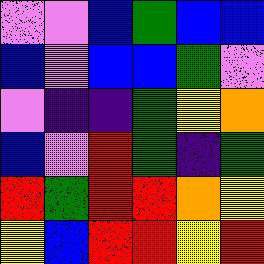[["violet", "violet", "blue", "green", "blue", "blue"], ["blue", "violet", "blue", "blue", "green", "violet"], ["violet", "indigo", "indigo", "green", "yellow", "orange"], ["blue", "violet", "red", "green", "indigo", "green"], ["red", "green", "red", "red", "orange", "yellow"], ["yellow", "blue", "red", "red", "yellow", "red"]]